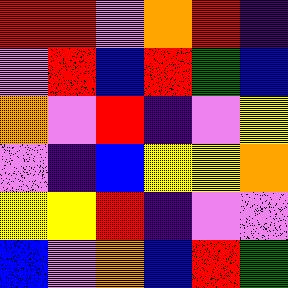[["red", "red", "violet", "orange", "red", "indigo"], ["violet", "red", "blue", "red", "green", "blue"], ["orange", "violet", "red", "indigo", "violet", "yellow"], ["violet", "indigo", "blue", "yellow", "yellow", "orange"], ["yellow", "yellow", "red", "indigo", "violet", "violet"], ["blue", "violet", "orange", "blue", "red", "green"]]